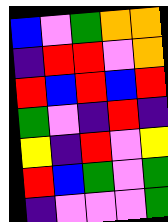[["blue", "violet", "green", "orange", "orange"], ["indigo", "red", "red", "violet", "orange"], ["red", "blue", "red", "blue", "red"], ["green", "violet", "indigo", "red", "indigo"], ["yellow", "indigo", "red", "violet", "yellow"], ["red", "blue", "green", "violet", "green"], ["indigo", "violet", "violet", "violet", "green"]]